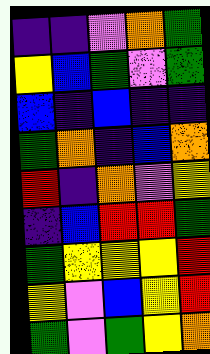[["indigo", "indigo", "violet", "orange", "green"], ["yellow", "blue", "green", "violet", "green"], ["blue", "indigo", "blue", "indigo", "indigo"], ["green", "orange", "indigo", "blue", "orange"], ["red", "indigo", "orange", "violet", "yellow"], ["indigo", "blue", "red", "red", "green"], ["green", "yellow", "yellow", "yellow", "red"], ["yellow", "violet", "blue", "yellow", "red"], ["green", "violet", "green", "yellow", "orange"]]